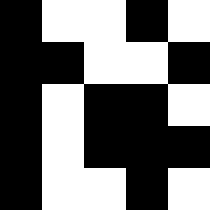[["black", "white", "white", "black", "white"], ["black", "black", "white", "white", "black"], ["black", "white", "black", "black", "white"], ["black", "white", "black", "black", "black"], ["black", "white", "white", "black", "white"]]